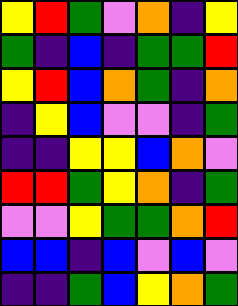[["yellow", "red", "green", "violet", "orange", "indigo", "yellow"], ["green", "indigo", "blue", "indigo", "green", "green", "red"], ["yellow", "red", "blue", "orange", "green", "indigo", "orange"], ["indigo", "yellow", "blue", "violet", "violet", "indigo", "green"], ["indigo", "indigo", "yellow", "yellow", "blue", "orange", "violet"], ["red", "red", "green", "yellow", "orange", "indigo", "green"], ["violet", "violet", "yellow", "green", "green", "orange", "red"], ["blue", "blue", "indigo", "blue", "violet", "blue", "violet"], ["indigo", "indigo", "green", "blue", "yellow", "orange", "green"]]